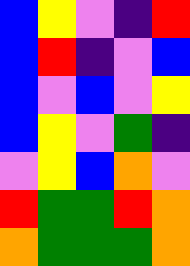[["blue", "yellow", "violet", "indigo", "red"], ["blue", "red", "indigo", "violet", "blue"], ["blue", "violet", "blue", "violet", "yellow"], ["blue", "yellow", "violet", "green", "indigo"], ["violet", "yellow", "blue", "orange", "violet"], ["red", "green", "green", "red", "orange"], ["orange", "green", "green", "green", "orange"]]